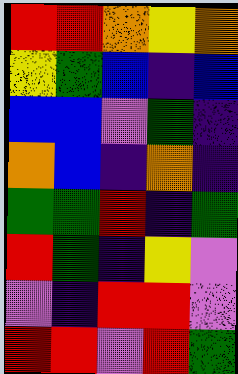[["red", "red", "orange", "yellow", "orange"], ["yellow", "green", "blue", "indigo", "blue"], ["blue", "blue", "violet", "green", "indigo"], ["orange", "blue", "indigo", "orange", "indigo"], ["green", "green", "red", "indigo", "green"], ["red", "green", "indigo", "yellow", "violet"], ["violet", "indigo", "red", "red", "violet"], ["red", "red", "violet", "red", "green"]]